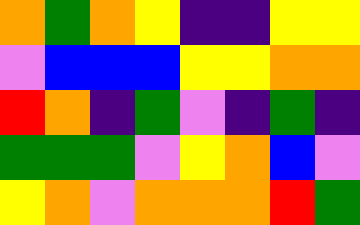[["orange", "green", "orange", "yellow", "indigo", "indigo", "yellow", "yellow"], ["violet", "blue", "blue", "blue", "yellow", "yellow", "orange", "orange"], ["red", "orange", "indigo", "green", "violet", "indigo", "green", "indigo"], ["green", "green", "green", "violet", "yellow", "orange", "blue", "violet"], ["yellow", "orange", "violet", "orange", "orange", "orange", "red", "green"]]